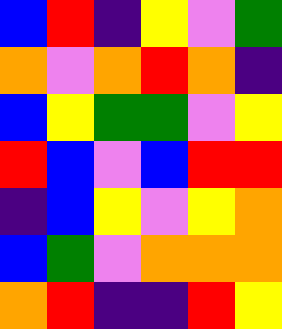[["blue", "red", "indigo", "yellow", "violet", "green"], ["orange", "violet", "orange", "red", "orange", "indigo"], ["blue", "yellow", "green", "green", "violet", "yellow"], ["red", "blue", "violet", "blue", "red", "red"], ["indigo", "blue", "yellow", "violet", "yellow", "orange"], ["blue", "green", "violet", "orange", "orange", "orange"], ["orange", "red", "indigo", "indigo", "red", "yellow"]]